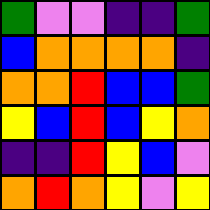[["green", "violet", "violet", "indigo", "indigo", "green"], ["blue", "orange", "orange", "orange", "orange", "indigo"], ["orange", "orange", "red", "blue", "blue", "green"], ["yellow", "blue", "red", "blue", "yellow", "orange"], ["indigo", "indigo", "red", "yellow", "blue", "violet"], ["orange", "red", "orange", "yellow", "violet", "yellow"]]